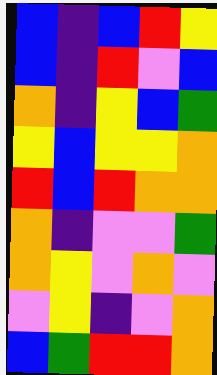[["blue", "indigo", "blue", "red", "yellow"], ["blue", "indigo", "red", "violet", "blue"], ["orange", "indigo", "yellow", "blue", "green"], ["yellow", "blue", "yellow", "yellow", "orange"], ["red", "blue", "red", "orange", "orange"], ["orange", "indigo", "violet", "violet", "green"], ["orange", "yellow", "violet", "orange", "violet"], ["violet", "yellow", "indigo", "violet", "orange"], ["blue", "green", "red", "red", "orange"]]